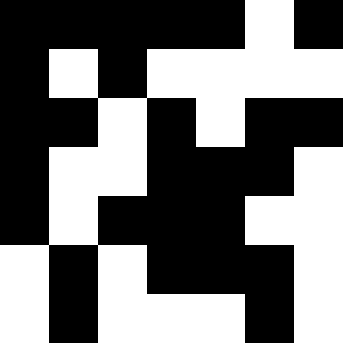[["black", "black", "black", "black", "black", "white", "black"], ["black", "white", "black", "white", "white", "white", "white"], ["black", "black", "white", "black", "white", "black", "black"], ["black", "white", "white", "black", "black", "black", "white"], ["black", "white", "black", "black", "black", "white", "white"], ["white", "black", "white", "black", "black", "black", "white"], ["white", "black", "white", "white", "white", "black", "white"]]